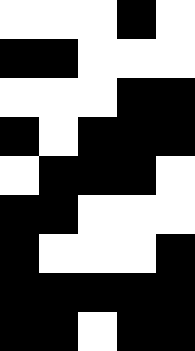[["white", "white", "white", "black", "white"], ["black", "black", "white", "white", "white"], ["white", "white", "white", "black", "black"], ["black", "white", "black", "black", "black"], ["white", "black", "black", "black", "white"], ["black", "black", "white", "white", "white"], ["black", "white", "white", "white", "black"], ["black", "black", "black", "black", "black"], ["black", "black", "white", "black", "black"]]